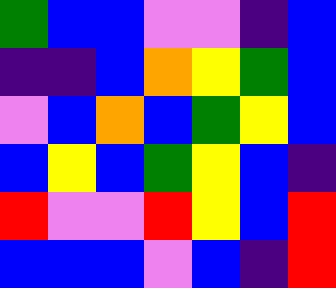[["green", "blue", "blue", "violet", "violet", "indigo", "blue"], ["indigo", "indigo", "blue", "orange", "yellow", "green", "blue"], ["violet", "blue", "orange", "blue", "green", "yellow", "blue"], ["blue", "yellow", "blue", "green", "yellow", "blue", "indigo"], ["red", "violet", "violet", "red", "yellow", "blue", "red"], ["blue", "blue", "blue", "violet", "blue", "indigo", "red"]]